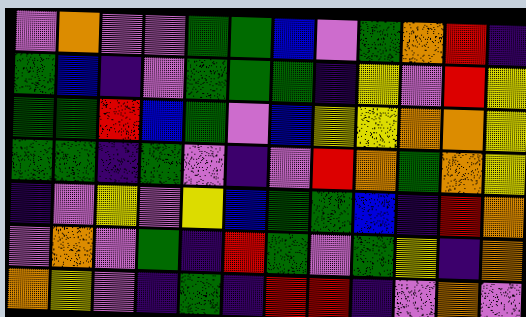[["violet", "orange", "violet", "violet", "green", "green", "blue", "violet", "green", "orange", "red", "indigo"], ["green", "blue", "indigo", "violet", "green", "green", "green", "indigo", "yellow", "violet", "red", "yellow"], ["green", "green", "red", "blue", "green", "violet", "blue", "yellow", "yellow", "orange", "orange", "yellow"], ["green", "green", "indigo", "green", "violet", "indigo", "violet", "red", "orange", "green", "orange", "yellow"], ["indigo", "violet", "yellow", "violet", "yellow", "blue", "green", "green", "blue", "indigo", "red", "orange"], ["violet", "orange", "violet", "green", "indigo", "red", "green", "violet", "green", "yellow", "indigo", "orange"], ["orange", "yellow", "violet", "indigo", "green", "indigo", "red", "red", "indigo", "violet", "orange", "violet"]]